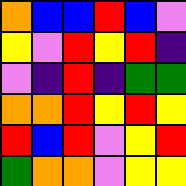[["orange", "blue", "blue", "red", "blue", "violet"], ["yellow", "violet", "red", "yellow", "red", "indigo"], ["violet", "indigo", "red", "indigo", "green", "green"], ["orange", "orange", "red", "yellow", "red", "yellow"], ["red", "blue", "red", "violet", "yellow", "red"], ["green", "orange", "orange", "violet", "yellow", "yellow"]]